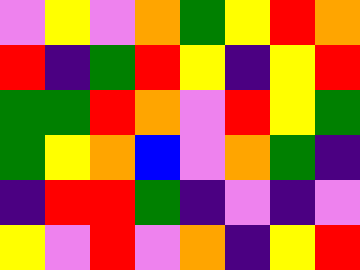[["violet", "yellow", "violet", "orange", "green", "yellow", "red", "orange"], ["red", "indigo", "green", "red", "yellow", "indigo", "yellow", "red"], ["green", "green", "red", "orange", "violet", "red", "yellow", "green"], ["green", "yellow", "orange", "blue", "violet", "orange", "green", "indigo"], ["indigo", "red", "red", "green", "indigo", "violet", "indigo", "violet"], ["yellow", "violet", "red", "violet", "orange", "indigo", "yellow", "red"]]